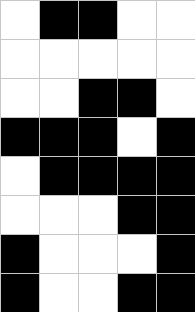[["white", "black", "black", "white", "white"], ["white", "white", "white", "white", "white"], ["white", "white", "black", "black", "white"], ["black", "black", "black", "white", "black"], ["white", "black", "black", "black", "black"], ["white", "white", "white", "black", "black"], ["black", "white", "white", "white", "black"], ["black", "white", "white", "black", "black"]]